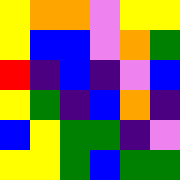[["yellow", "orange", "orange", "violet", "yellow", "yellow"], ["yellow", "blue", "blue", "violet", "orange", "green"], ["red", "indigo", "blue", "indigo", "violet", "blue"], ["yellow", "green", "indigo", "blue", "orange", "indigo"], ["blue", "yellow", "green", "green", "indigo", "violet"], ["yellow", "yellow", "green", "blue", "green", "green"]]